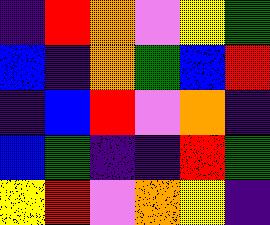[["indigo", "red", "orange", "violet", "yellow", "green"], ["blue", "indigo", "orange", "green", "blue", "red"], ["indigo", "blue", "red", "violet", "orange", "indigo"], ["blue", "green", "indigo", "indigo", "red", "green"], ["yellow", "red", "violet", "orange", "yellow", "indigo"]]